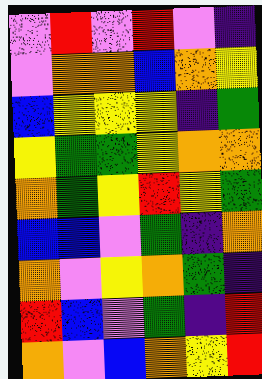[["violet", "red", "violet", "red", "violet", "indigo"], ["violet", "orange", "orange", "blue", "orange", "yellow"], ["blue", "yellow", "yellow", "yellow", "indigo", "green"], ["yellow", "green", "green", "yellow", "orange", "orange"], ["orange", "green", "yellow", "red", "yellow", "green"], ["blue", "blue", "violet", "green", "indigo", "orange"], ["orange", "violet", "yellow", "orange", "green", "indigo"], ["red", "blue", "violet", "green", "indigo", "red"], ["orange", "violet", "blue", "orange", "yellow", "red"]]